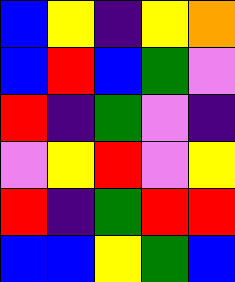[["blue", "yellow", "indigo", "yellow", "orange"], ["blue", "red", "blue", "green", "violet"], ["red", "indigo", "green", "violet", "indigo"], ["violet", "yellow", "red", "violet", "yellow"], ["red", "indigo", "green", "red", "red"], ["blue", "blue", "yellow", "green", "blue"]]